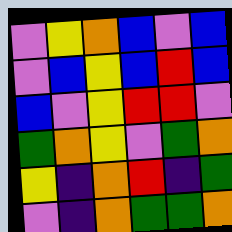[["violet", "yellow", "orange", "blue", "violet", "blue"], ["violet", "blue", "yellow", "blue", "red", "blue"], ["blue", "violet", "yellow", "red", "red", "violet"], ["green", "orange", "yellow", "violet", "green", "orange"], ["yellow", "indigo", "orange", "red", "indigo", "green"], ["violet", "indigo", "orange", "green", "green", "orange"]]